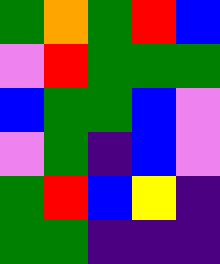[["green", "orange", "green", "red", "blue"], ["violet", "red", "green", "green", "green"], ["blue", "green", "green", "blue", "violet"], ["violet", "green", "indigo", "blue", "violet"], ["green", "red", "blue", "yellow", "indigo"], ["green", "green", "indigo", "indigo", "indigo"]]